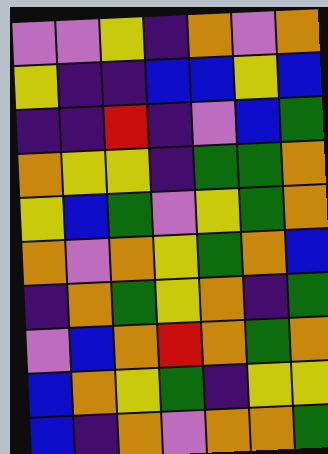[["violet", "violet", "yellow", "indigo", "orange", "violet", "orange"], ["yellow", "indigo", "indigo", "blue", "blue", "yellow", "blue"], ["indigo", "indigo", "red", "indigo", "violet", "blue", "green"], ["orange", "yellow", "yellow", "indigo", "green", "green", "orange"], ["yellow", "blue", "green", "violet", "yellow", "green", "orange"], ["orange", "violet", "orange", "yellow", "green", "orange", "blue"], ["indigo", "orange", "green", "yellow", "orange", "indigo", "green"], ["violet", "blue", "orange", "red", "orange", "green", "orange"], ["blue", "orange", "yellow", "green", "indigo", "yellow", "yellow"], ["blue", "indigo", "orange", "violet", "orange", "orange", "green"]]